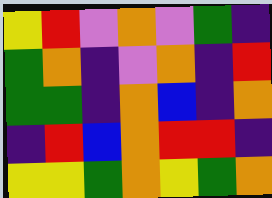[["yellow", "red", "violet", "orange", "violet", "green", "indigo"], ["green", "orange", "indigo", "violet", "orange", "indigo", "red"], ["green", "green", "indigo", "orange", "blue", "indigo", "orange"], ["indigo", "red", "blue", "orange", "red", "red", "indigo"], ["yellow", "yellow", "green", "orange", "yellow", "green", "orange"]]